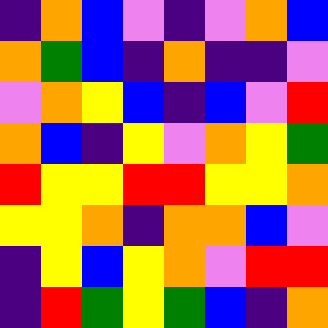[["indigo", "orange", "blue", "violet", "indigo", "violet", "orange", "blue"], ["orange", "green", "blue", "indigo", "orange", "indigo", "indigo", "violet"], ["violet", "orange", "yellow", "blue", "indigo", "blue", "violet", "red"], ["orange", "blue", "indigo", "yellow", "violet", "orange", "yellow", "green"], ["red", "yellow", "yellow", "red", "red", "yellow", "yellow", "orange"], ["yellow", "yellow", "orange", "indigo", "orange", "orange", "blue", "violet"], ["indigo", "yellow", "blue", "yellow", "orange", "violet", "red", "red"], ["indigo", "red", "green", "yellow", "green", "blue", "indigo", "orange"]]